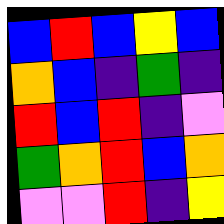[["blue", "red", "blue", "yellow", "blue"], ["orange", "blue", "indigo", "green", "indigo"], ["red", "blue", "red", "indigo", "violet"], ["green", "orange", "red", "blue", "orange"], ["violet", "violet", "red", "indigo", "yellow"]]